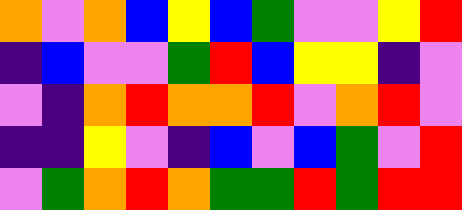[["orange", "violet", "orange", "blue", "yellow", "blue", "green", "violet", "violet", "yellow", "red"], ["indigo", "blue", "violet", "violet", "green", "red", "blue", "yellow", "yellow", "indigo", "violet"], ["violet", "indigo", "orange", "red", "orange", "orange", "red", "violet", "orange", "red", "violet"], ["indigo", "indigo", "yellow", "violet", "indigo", "blue", "violet", "blue", "green", "violet", "red"], ["violet", "green", "orange", "red", "orange", "green", "green", "red", "green", "red", "red"]]